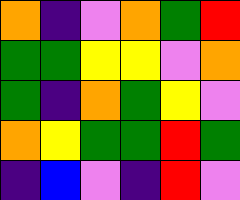[["orange", "indigo", "violet", "orange", "green", "red"], ["green", "green", "yellow", "yellow", "violet", "orange"], ["green", "indigo", "orange", "green", "yellow", "violet"], ["orange", "yellow", "green", "green", "red", "green"], ["indigo", "blue", "violet", "indigo", "red", "violet"]]